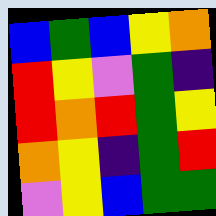[["blue", "green", "blue", "yellow", "orange"], ["red", "yellow", "violet", "green", "indigo"], ["red", "orange", "red", "green", "yellow"], ["orange", "yellow", "indigo", "green", "red"], ["violet", "yellow", "blue", "green", "green"]]